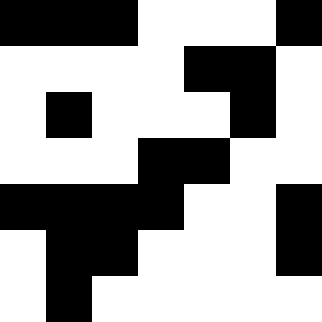[["black", "black", "black", "white", "white", "white", "black"], ["white", "white", "white", "white", "black", "black", "white"], ["white", "black", "white", "white", "white", "black", "white"], ["white", "white", "white", "black", "black", "white", "white"], ["black", "black", "black", "black", "white", "white", "black"], ["white", "black", "black", "white", "white", "white", "black"], ["white", "black", "white", "white", "white", "white", "white"]]